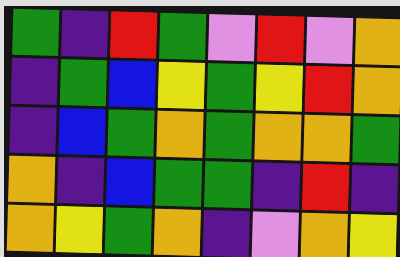[["green", "indigo", "red", "green", "violet", "red", "violet", "orange"], ["indigo", "green", "blue", "yellow", "green", "yellow", "red", "orange"], ["indigo", "blue", "green", "orange", "green", "orange", "orange", "green"], ["orange", "indigo", "blue", "green", "green", "indigo", "red", "indigo"], ["orange", "yellow", "green", "orange", "indigo", "violet", "orange", "yellow"]]